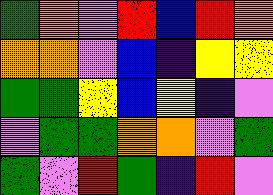[["green", "orange", "violet", "red", "blue", "red", "orange"], ["orange", "orange", "violet", "blue", "indigo", "yellow", "yellow"], ["green", "green", "yellow", "blue", "yellow", "indigo", "violet"], ["violet", "green", "green", "orange", "orange", "violet", "green"], ["green", "violet", "red", "green", "indigo", "red", "violet"]]